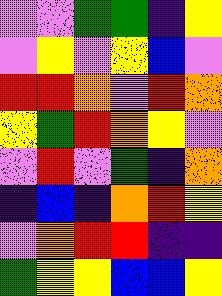[["violet", "violet", "green", "green", "indigo", "yellow"], ["violet", "yellow", "violet", "yellow", "blue", "violet"], ["red", "red", "orange", "violet", "red", "orange"], ["yellow", "green", "red", "orange", "yellow", "violet"], ["violet", "red", "violet", "green", "indigo", "orange"], ["indigo", "blue", "indigo", "orange", "red", "yellow"], ["violet", "orange", "red", "red", "indigo", "indigo"], ["green", "yellow", "yellow", "blue", "blue", "yellow"]]